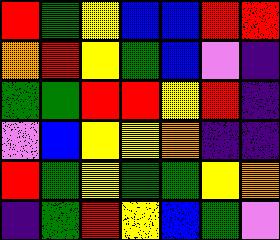[["red", "green", "yellow", "blue", "blue", "red", "red"], ["orange", "red", "yellow", "green", "blue", "violet", "indigo"], ["green", "green", "red", "red", "yellow", "red", "indigo"], ["violet", "blue", "yellow", "yellow", "orange", "indigo", "indigo"], ["red", "green", "yellow", "green", "green", "yellow", "orange"], ["indigo", "green", "red", "yellow", "blue", "green", "violet"]]